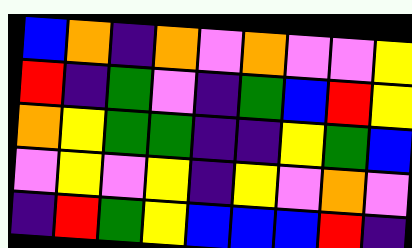[["blue", "orange", "indigo", "orange", "violet", "orange", "violet", "violet", "yellow"], ["red", "indigo", "green", "violet", "indigo", "green", "blue", "red", "yellow"], ["orange", "yellow", "green", "green", "indigo", "indigo", "yellow", "green", "blue"], ["violet", "yellow", "violet", "yellow", "indigo", "yellow", "violet", "orange", "violet"], ["indigo", "red", "green", "yellow", "blue", "blue", "blue", "red", "indigo"]]